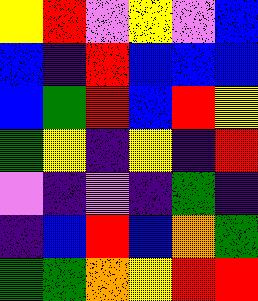[["yellow", "red", "violet", "yellow", "violet", "blue"], ["blue", "indigo", "red", "blue", "blue", "blue"], ["blue", "green", "red", "blue", "red", "yellow"], ["green", "yellow", "indigo", "yellow", "indigo", "red"], ["violet", "indigo", "violet", "indigo", "green", "indigo"], ["indigo", "blue", "red", "blue", "orange", "green"], ["green", "green", "orange", "yellow", "red", "red"]]